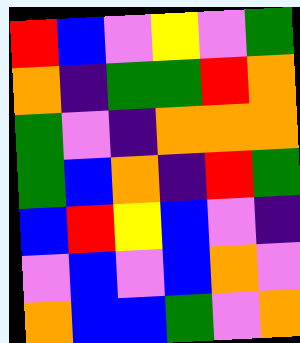[["red", "blue", "violet", "yellow", "violet", "green"], ["orange", "indigo", "green", "green", "red", "orange"], ["green", "violet", "indigo", "orange", "orange", "orange"], ["green", "blue", "orange", "indigo", "red", "green"], ["blue", "red", "yellow", "blue", "violet", "indigo"], ["violet", "blue", "violet", "blue", "orange", "violet"], ["orange", "blue", "blue", "green", "violet", "orange"]]